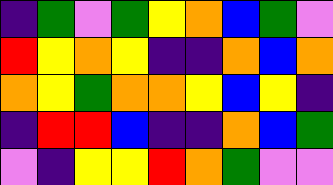[["indigo", "green", "violet", "green", "yellow", "orange", "blue", "green", "violet"], ["red", "yellow", "orange", "yellow", "indigo", "indigo", "orange", "blue", "orange"], ["orange", "yellow", "green", "orange", "orange", "yellow", "blue", "yellow", "indigo"], ["indigo", "red", "red", "blue", "indigo", "indigo", "orange", "blue", "green"], ["violet", "indigo", "yellow", "yellow", "red", "orange", "green", "violet", "violet"]]